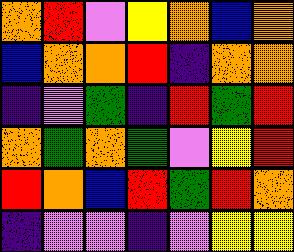[["orange", "red", "violet", "yellow", "orange", "blue", "orange"], ["blue", "orange", "orange", "red", "indigo", "orange", "orange"], ["indigo", "violet", "green", "indigo", "red", "green", "red"], ["orange", "green", "orange", "green", "violet", "yellow", "red"], ["red", "orange", "blue", "red", "green", "red", "orange"], ["indigo", "violet", "violet", "indigo", "violet", "yellow", "yellow"]]